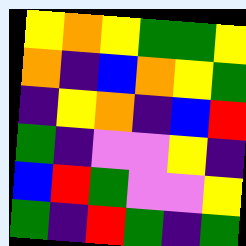[["yellow", "orange", "yellow", "green", "green", "yellow"], ["orange", "indigo", "blue", "orange", "yellow", "green"], ["indigo", "yellow", "orange", "indigo", "blue", "red"], ["green", "indigo", "violet", "violet", "yellow", "indigo"], ["blue", "red", "green", "violet", "violet", "yellow"], ["green", "indigo", "red", "green", "indigo", "green"]]